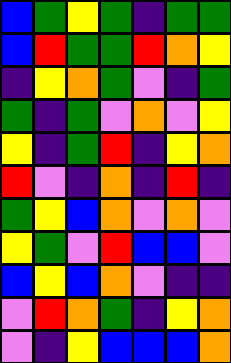[["blue", "green", "yellow", "green", "indigo", "green", "green"], ["blue", "red", "green", "green", "red", "orange", "yellow"], ["indigo", "yellow", "orange", "green", "violet", "indigo", "green"], ["green", "indigo", "green", "violet", "orange", "violet", "yellow"], ["yellow", "indigo", "green", "red", "indigo", "yellow", "orange"], ["red", "violet", "indigo", "orange", "indigo", "red", "indigo"], ["green", "yellow", "blue", "orange", "violet", "orange", "violet"], ["yellow", "green", "violet", "red", "blue", "blue", "violet"], ["blue", "yellow", "blue", "orange", "violet", "indigo", "indigo"], ["violet", "red", "orange", "green", "indigo", "yellow", "orange"], ["violet", "indigo", "yellow", "blue", "blue", "blue", "orange"]]